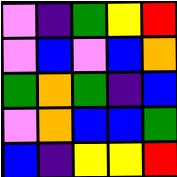[["violet", "indigo", "green", "yellow", "red"], ["violet", "blue", "violet", "blue", "orange"], ["green", "orange", "green", "indigo", "blue"], ["violet", "orange", "blue", "blue", "green"], ["blue", "indigo", "yellow", "yellow", "red"]]